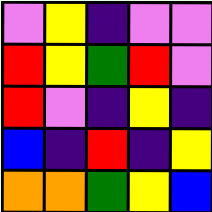[["violet", "yellow", "indigo", "violet", "violet"], ["red", "yellow", "green", "red", "violet"], ["red", "violet", "indigo", "yellow", "indigo"], ["blue", "indigo", "red", "indigo", "yellow"], ["orange", "orange", "green", "yellow", "blue"]]